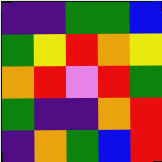[["indigo", "indigo", "green", "green", "blue"], ["green", "yellow", "red", "orange", "yellow"], ["orange", "red", "violet", "red", "green"], ["green", "indigo", "indigo", "orange", "red"], ["indigo", "orange", "green", "blue", "red"]]